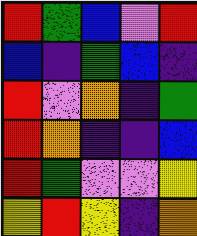[["red", "green", "blue", "violet", "red"], ["blue", "indigo", "green", "blue", "indigo"], ["red", "violet", "orange", "indigo", "green"], ["red", "orange", "indigo", "indigo", "blue"], ["red", "green", "violet", "violet", "yellow"], ["yellow", "red", "yellow", "indigo", "orange"]]